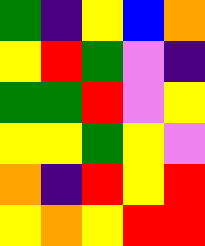[["green", "indigo", "yellow", "blue", "orange"], ["yellow", "red", "green", "violet", "indigo"], ["green", "green", "red", "violet", "yellow"], ["yellow", "yellow", "green", "yellow", "violet"], ["orange", "indigo", "red", "yellow", "red"], ["yellow", "orange", "yellow", "red", "red"]]